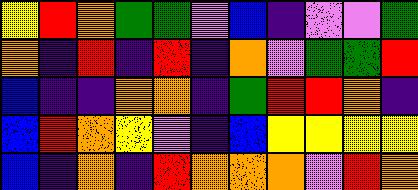[["yellow", "red", "orange", "green", "green", "violet", "blue", "indigo", "violet", "violet", "green"], ["orange", "indigo", "red", "indigo", "red", "indigo", "orange", "violet", "green", "green", "red"], ["blue", "indigo", "indigo", "orange", "orange", "indigo", "green", "red", "red", "orange", "indigo"], ["blue", "red", "orange", "yellow", "violet", "indigo", "blue", "yellow", "yellow", "yellow", "yellow"], ["blue", "indigo", "orange", "indigo", "red", "orange", "orange", "orange", "violet", "red", "orange"]]